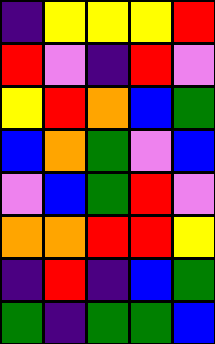[["indigo", "yellow", "yellow", "yellow", "red"], ["red", "violet", "indigo", "red", "violet"], ["yellow", "red", "orange", "blue", "green"], ["blue", "orange", "green", "violet", "blue"], ["violet", "blue", "green", "red", "violet"], ["orange", "orange", "red", "red", "yellow"], ["indigo", "red", "indigo", "blue", "green"], ["green", "indigo", "green", "green", "blue"]]